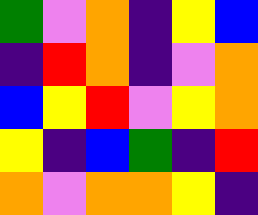[["green", "violet", "orange", "indigo", "yellow", "blue"], ["indigo", "red", "orange", "indigo", "violet", "orange"], ["blue", "yellow", "red", "violet", "yellow", "orange"], ["yellow", "indigo", "blue", "green", "indigo", "red"], ["orange", "violet", "orange", "orange", "yellow", "indigo"]]